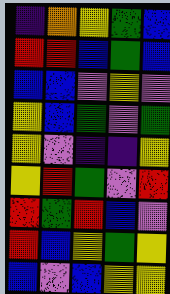[["indigo", "orange", "yellow", "green", "blue"], ["red", "red", "blue", "green", "blue"], ["blue", "blue", "violet", "yellow", "violet"], ["yellow", "blue", "green", "violet", "green"], ["yellow", "violet", "indigo", "indigo", "yellow"], ["yellow", "red", "green", "violet", "red"], ["red", "green", "red", "blue", "violet"], ["red", "blue", "yellow", "green", "yellow"], ["blue", "violet", "blue", "yellow", "yellow"]]